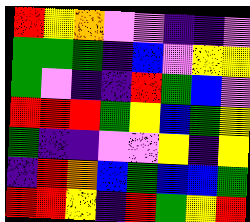[["red", "yellow", "orange", "violet", "violet", "indigo", "indigo", "violet"], ["green", "green", "green", "indigo", "blue", "violet", "yellow", "yellow"], ["green", "violet", "indigo", "indigo", "red", "green", "blue", "violet"], ["red", "red", "red", "green", "yellow", "blue", "green", "yellow"], ["green", "indigo", "indigo", "violet", "violet", "yellow", "indigo", "yellow"], ["indigo", "red", "orange", "blue", "green", "blue", "blue", "green"], ["red", "red", "yellow", "indigo", "red", "green", "yellow", "red"]]